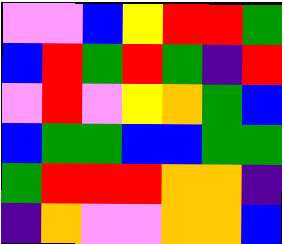[["violet", "violet", "blue", "yellow", "red", "red", "green"], ["blue", "red", "green", "red", "green", "indigo", "red"], ["violet", "red", "violet", "yellow", "orange", "green", "blue"], ["blue", "green", "green", "blue", "blue", "green", "green"], ["green", "red", "red", "red", "orange", "orange", "indigo"], ["indigo", "orange", "violet", "violet", "orange", "orange", "blue"]]